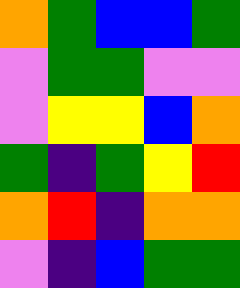[["orange", "green", "blue", "blue", "green"], ["violet", "green", "green", "violet", "violet"], ["violet", "yellow", "yellow", "blue", "orange"], ["green", "indigo", "green", "yellow", "red"], ["orange", "red", "indigo", "orange", "orange"], ["violet", "indigo", "blue", "green", "green"]]